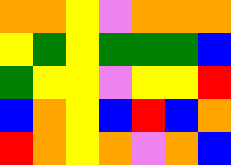[["orange", "orange", "yellow", "violet", "orange", "orange", "orange"], ["yellow", "green", "yellow", "green", "green", "green", "blue"], ["green", "yellow", "yellow", "violet", "yellow", "yellow", "red"], ["blue", "orange", "yellow", "blue", "red", "blue", "orange"], ["red", "orange", "yellow", "orange", "violet", "orange", "blue"]]